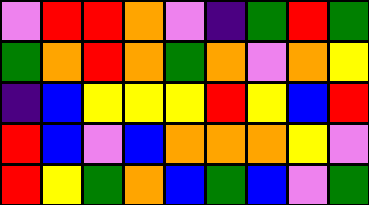[["violet", "red", "red", "orange", "violet", "indigo", "green", "red", "green"], ["green", "orange", "red", "orange", "green", "orange", "violet", "orange", "yellow"], ["indigo", "blue", "yellow", "yellow", "yellow", "red", "yellow", "blue", "red"], ["red", "blue", "violet", "blue", "orange", "orange", "orange", "yellow", "violet"], ["red", "yellow", "green", "orange", "blue", "green", "blue", "violet", "green"]]